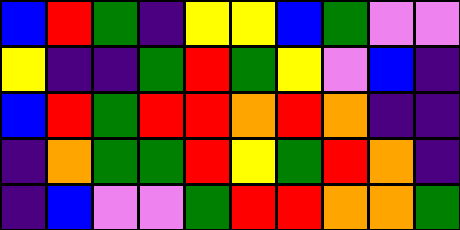[["blue", "red", "green", "indigo", "yellow", "yellow", "blue", "green", "violet", "violet"], ["yellow", "indigo", "indigo", "green", "red", "green", "yellow", "violet", "blue", "indigo"], ["blue", "red", "green", "red", "red", "orange", "red", "orange", "indigo", "indigo"], ["indigo", "orange", "green", "green", "red", "yellow", "green", "red", "orange", "indigo"], ["indigo", "blue", "violet", "violet", "green", "red", "red", "orange", "orange", "green"]]